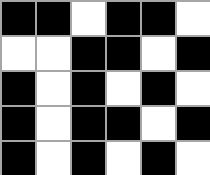[["black", "black", "white", "black", "black", "white"], ["white", "white", "black", "black", "white", "black"], ["black", "white", "black", "white", "black", "white"], ["black", "white", "black", "black", "white", "black"], ["black", "white", "black", "white", "black", "white"]]